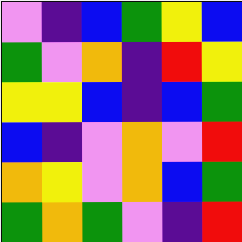[["violet", "indigo", "blue", "green", "yellow", "blue"], ["green", "violet", "orange", "indigo", "red", "yellow"], ["yellow", "yellow", "blue", "indigo", "blue", "green"], ["blue", "indigo", "violet", "orange", "violet", "red"], ["orange", "yellow", "violet", "orange", "blue", "green"], ["green", "orange", "green", "violet", "indigo", "red"]]